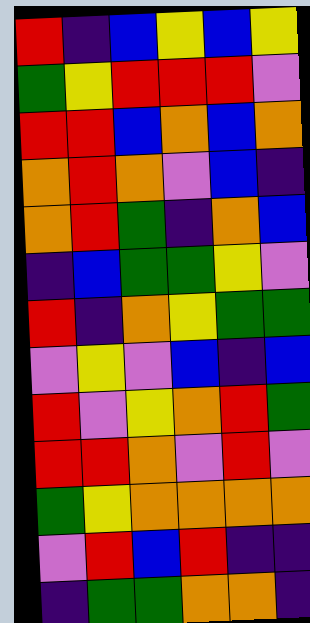[["red", "indigo", "blue", "yellow", "blue", "yellow"], ["green", "yellow", "red", "red", "red", "violet"], ["red", "red", "blue", "orange", "blue", "orange"], ["orange", "red", "orange", "violet", "blue", "indigo"], ["orange", "red", "green", "indigo", "orange", "blue"], ["indigo", "blue", "green", "green", "yellow", "violet"], ["red", "indigo", "orange", "yellow", "green", "green"], ["violet", "yellow", "violet", "blue", "indigo", "blue"], ["red", "violet", "yellow", "orange", "red", "green"], ["red", "red", "orange", "violet", "red", "violet"], ["green", "yellow", "orange", "orange", "orange", "orange"], ["violet", "red", "blue", "red", "indigo", "indigo"], ["indigo", "green", "green", "orange", "orange", "indigo"]]